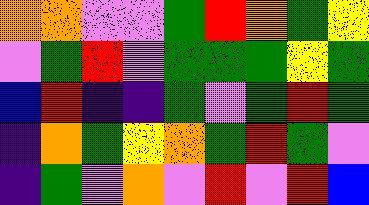[["orange", "orange", "violet", "violet", "green", "red", "orange", "green", "yellow"], ["violet", "green", "red", "violet", "green", "green", "green", "yellow", "green"], ["blue", "red", "indigo", "indigo", "green", "violet", "green", "red", "green"], ["indigo", "orange", "green", "yellow", "orange", "green", "red", "green", "violet"], ["indigo", "green", "violet", "orange", "violet", "red", "violet", "red", "blue"]]